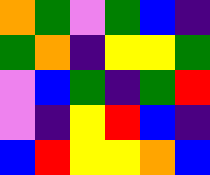[["orange", "green", "violet", "green", "blue", "indigo"], ["green", "orange", "indigo", "yellow", "yellow", "green"], ["violet", "blue", "green", "indigo", "green", "red"], ["violet", "indigo", "yellow", "red", "blue", "indigo"], ["blue", "red", "yellow", "yellow", "orange", "blue"]]